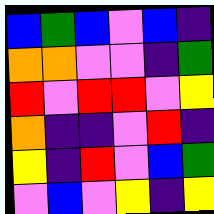[["blue", "green", "blue", "violet", "blue", "indigo"], ["orange", "orange", "violet", "violet", "indigo", "green"], ["red", "violet", "red", "red", "violet", "yellow"], ["orange", "indigo", "indigo", "violet", "red", "indigo"], ["yellow", "indigo", "red", "violet", "blue", "green"], ["violet", "blue", "violet", "yellow", "indigo", "yellow"]]